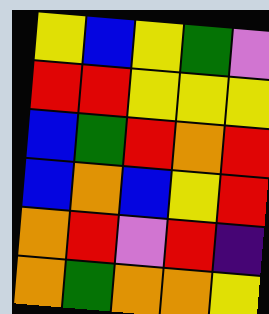[["yellow", "blue", "yellow", "green", "violet"], ["red", "red", "yellow", "yellow", "yellow"], ["blue", "green", "red", "orange", "red"], ["blue", "orange", "blue", "yellow", "red"], ["orange", "red", "violet", "red", "indigo"], ["orange", "green", "orange", "orange", "yellow"]]